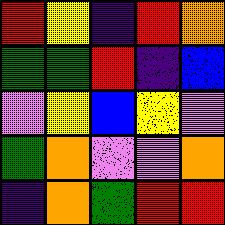[["red", "yellow", "indigo", "red", "orange"], ["green", "green", "red", "indigo", "blue"], ["violet", "yellow", "blue", "yellow", "violet"], ["green", "orange", "violet", "violet", "orange"], ["indigo", "orange", "green", "red", "red"]]